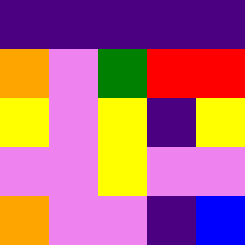[["indigo", "indigo", "indigo", "indigo", "indigo"], ["orange", "violet", "green", "red", "red"], ["yellow", "violet", "yellow", "indigo", "yellow"], ["violet", "violet", "yellow", "violet", "violet"], ["orange", "violet", "violet", "indigo", "blue"]]